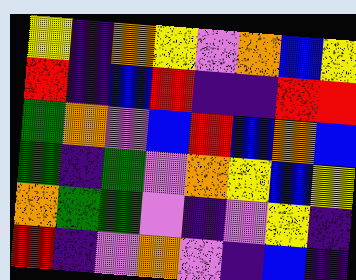[["yellow", "indigo", "orange", "yellow", "violet", "orange", "blue", "yellow"], ["red", "indigo", "blue", "red", "indigo", "indigo", "red", "red"], ["green", "orange", "violet", "blue", "red", "blue", "orange", "blue"], ["green", "indigo", "green", "violet", "orange", "yellow", "blue", "yellow"], ["orange", "green", "green", "violet", "indigo", "violet", "yellow", "indigo"], ["red", "indigo", "violet", "orange", "violet", "indigo", "blue", "indigo"]]